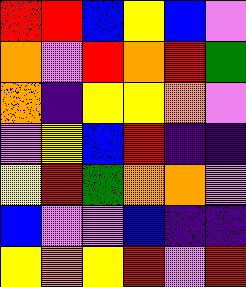[["red", "red", "blue", "yellow", "blue", "violet"], ["orange", "violet", "red", "orange", "red", "green"], ["orange", "indigo", "yellow", "yellow", "orange", "violet"], ["violet", "yellow", "blue", "red", "indigo", "indigo"], ["yellow", "red", "green", "orange", "orange", "violet"], ["blue", "violet", "violet", "blue", "indigo", "indigo"], ["yellow", "orange", "yellow", "red", "violet", "red"]]